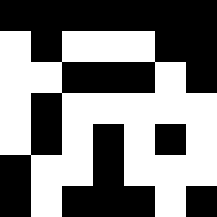[["black", "black", "black", "black", "black", "black", "black"], ["white", "black", "white", "white", "white", "black", "black"], ["white", "white", "black", "black", "black", "white", "black"], ["white", "black", "white", "white", "white", "white", "white"], ["white", "black", "white", "black", "white", "black", "white"], ["black", "white", "white", "black", "white", "white", "white"], ["black", "white", "black", "black", "black", "white", "black"]]